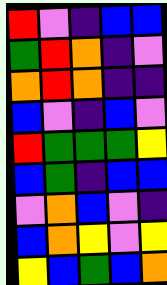[["red", "violet", "indigo", "blue", "blue"], ["green", "red", "orange", "indigo", "violet"], ["orange", "red", "orange", "indigo", "indigo"], ["blue", "violet", "indigo", "blue", "violet"], ["red", "green", "green", "green", "yellow"], ["blue", "green", "indigo", "blue", "blue"], ["violet", "orange", "blue", "violet", "indigo"], ["blue", "orange", "yellow", "violet", "yellow"], ["yellow", "blue", "green", "blue", "orange"]]